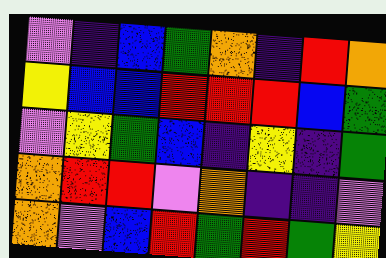[["violet", "indigo", "blue", "green", "orange", "indigo", "red", "orange"], ["yellow", "blue", "blue", "red", "red", "red", "blue", "green"], ["violet", "yellow", "green", "blue", "indigo", "yellow", "indigo", "green"], ["orange", "red", "red", "violet", "orange", "indigo", "indigo", "violet"], ["orange", "violet", "blue", "red", "green", "red", "green", "yellow"]]